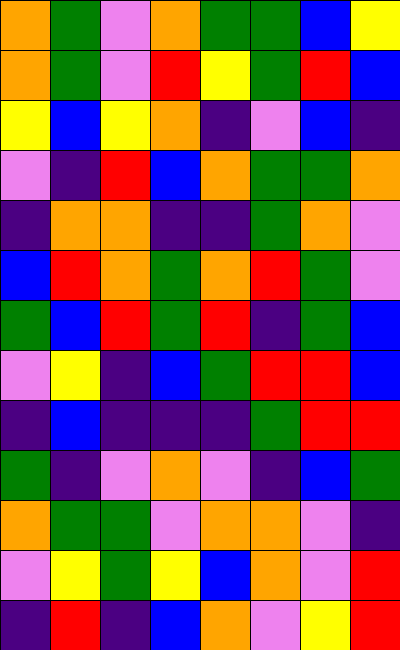[["orange", "green", "violet", "orange", "green", "green", "blue", "yellow"], ["orange", "green", "violet", "red", "yellow", "green", "red", "blue"], ["yellow", "blue", "yellow", "orange", "indigo", "violet", "blue", "indigo"], ["violet", "indigo", "red", "blue", "orange", "green", "green", "orange"], ["indigo", "orange", "orange", "indigo", "indigo", "green", "orange", "violet"], ["blue", "red", "orange", "green", "orange", "red", "green", "violet"], ["green", "blue", "red", "green", "red", "indigo", "green", "blue"], ["violet", "yellow", "indigo", "blue", "green", "red", "red", "blue"], ["indigo", "blue", "indigo", "indigo", "indigo", "green", "red", "red"], ["green", "indigo", "violet", "orange", "violet", "indigo", "blue", "green"], ["orange", "green", "green", "violet", "orange", "orange", "violet", "indigo"], ["violet", "yellow", "green", "yellow", "blue", "orange", "violet", "red"], ["indigo", "red", "indigo", "blue", "orange", "violet", "yellow", "red"]]